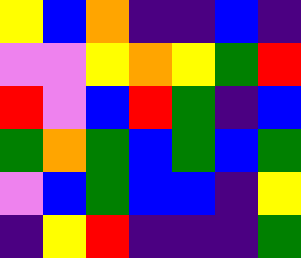[["yellow", "blue", "orange", "indigo", "indigo", "blue", "indigo"], ["violet", "violet", "yellow", "orange", "yellow", "green", "red"], ["red", "violet", "blue", "red", "green", "indigo", "blue"], ["green", "orange", "green", "blue", "green", "blue", "green"], ["violet", "blue", "green", "blue", "blue", "indigo", "yellow"], ["indigo", "yellow", "red", "indigo", "indigo", "indigo", "green"]]